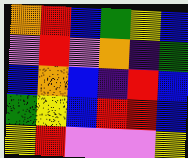[["orange", "red", "blue", "green", "yellow", "blue"], ["violet", "red", "violet", "orange", "indigo", "green"], ["blue", "orange", "blue", "indigo", "red", "blue"], ["green", "yellow", "blue", "red", "red", "blue"], ["yellow", "red", "violet", "violet", "violet", "yellow"]]